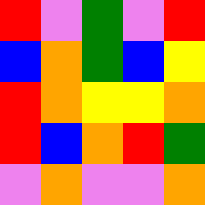[["red", "violet", "green", "violet", "red"], ["blue", "orange", "green", "blue", "yellow"], ["red", "orange", "yellow", "yellow", "orange"], ["red", "blue", "orange", "red", "green"], ["violet", "orange", "violet", "violet", "orange"]]